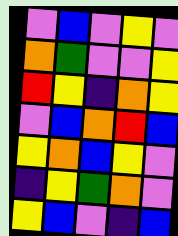[["violet", "blue", "violet", "yellow", "violet"], ["orange", "green", "violet", "violet", "yellow"], ["red", "yellow", "indigo", "orange", "yellow"], ["violet", "blue", "orange", "red", "blue"], ["yellow", "orange", "blue", "yellow", "violet"], ["indigo", "yellow", "green", "orange", "violet"], ["yellow", "blue", "violet", "indigo", "blue"]]